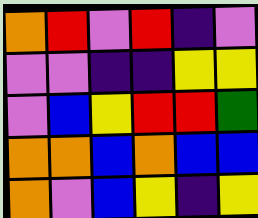[["orange", "red", "violet", "red", "indigo", "violet"], ["violet", "violet", "indigo", "indigo", "yellow", "yellow"], ["violet", "blue", "yellow", "red", "red", "green"], ["orange", "orange", "blue", "orange", "blue", "blue"], ["orange", "violet", "blue", "yellow", "indigo", "yellow"]]